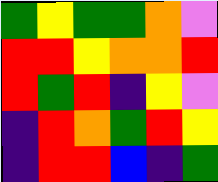[["green", "yellow", "green", "green", "orange", "violet"], ["red", "red", "yellow", "orange", "orange", "red"], ["red", "green", "red", "indigo", "yellow", "violet"], ["indigo", "red", "orange", "green", "red", "yellow"], ["indigo", "red", "red", "blue", "indigo", "green"]]